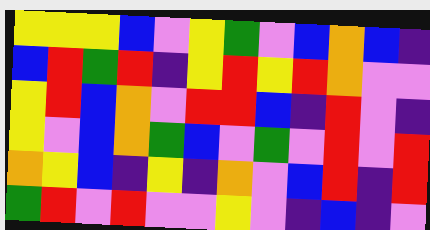[["yellow", "yellow", "yellow", "blue", "violet", "yellow", "green", "violet", "blue", "orange", "blue", "indigo"], ["blue", "red", "green", "red", "indigo", "yellow", "red", "yellow", "red", "orange", "violet", "violet"], ["yellow", "red", "blue", "orange", "violet", "red", "red", "blue", "indigo", "red", "violet", "indigo"], ["yellow", "violet", "blue", "orange", "green", "blue", "violet", "green", "violet", "red", "violet", "red"], ["orange", "yellow", "blue", "indigo", "yellow", "indigo", "orange", "violet", "blue", "red", "indigo", "red"], ["green", "red", "violet", "red", "violet", "violet", "yellow", "violet", "indigo", "blue", "indigo", "violet"]]